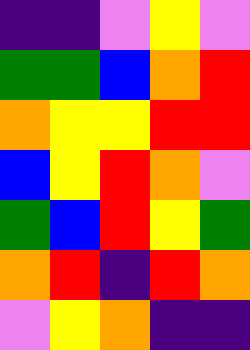[["indigo", "indigo", "violet", "yellow", "violet"], ["green", "green", "blue", "orange", "red"], ["orange", "yellow", "yellow", "red", "red"], ["blue", "yellow", "red", "orange", "violet"], ["green", "blue", "red", "yellow", "green"], ["orange", "red", "indigo", "red", "orange"], ["violet", "yellow", "orange", "indigo", "indigo"]]